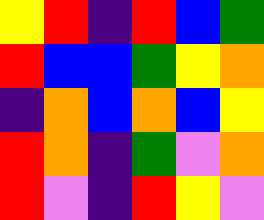[["yellow", "red", "indigo", "red", "blue", "green"], ["red", "blue", "blue", "green", "yellow", "orange"], ["indigo", "orange", "blue", "orange", "blue", "yellow"], ["red", "orange", "indigo", "green", "violet", "orange"], ["red", "violet", "indigo", "red", "yellow", "violet"]]